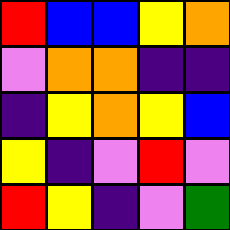[["red", "blue", "blue", "yellow", "orange"], ["violet", "orange", "orange", "indigo", "indigo"], ["indigo", "yellow", "orange", "yellow", "blue"], ["yellow", "indigo", "violet", "red", "violet"], ["red", "yellow", "indigo", "violet", "green"]]